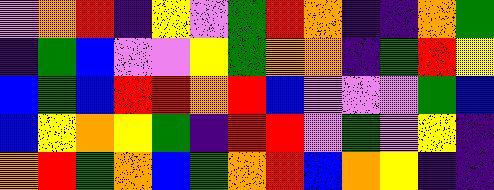[["violet", "orange", "red", "indigo", "yellow", "violet", "green", "red", "orange", "indigo", "indigo", "orange", "green"], ["indigo", "green", "blue", "violet", "violet", "yellow", "green", "orange", "orange", "indigo", "green", "red", "yellow"], ["blue", "green", "blue", "red", "red", "orange", "red", "blue", "violet", "violet", "violet", "green", "blue"], ["blue", "yellow", "orange", "yellow", "green", "indigo", "red", "red", "violet", "green", "violet", "yellow", "indigo"], ["orange", "red", "green", "orange", "blue", "green", "orange", "red", "blue", "orange", "yellow", "indigo", "indigo"]]